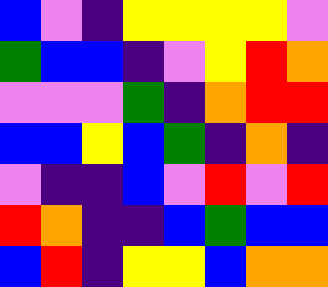[["blue", "violet", "indigo", "yellow", "yellow", "yellow", "yellow", "violet"], ["green", "blue", "blue", "indigo", "violet", "yellow", "red", "orange"], ["violet", "violet", "violet", "green", "indigo", "orange", "red", "red"], ["blue", "blue", "yellow", "blue", "green", "indigo", "orange", "indigo"], ["violet", "indigo", "indigo", "blue", "violet", "red", "violet", "red"], ["red", "orange", "indigo", "indigo", "blue", "green", "blue", "blue"], ["blue", "red", "indigo", "yellow", "yellow", "blue", "orange", "orange"]]